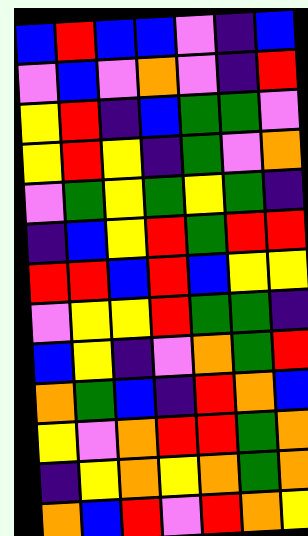[["blue", "red", "blue", "blue", "violet", "indigo", "blue"], ["violet", "blue", "violet", "orange", "violet", "indigo", "red"], ["yellow", "red", "indigo", "blue", "green", "green", "violet"], ["yellow", "red", "yellow", "indigo", "green", "violet", "orange"], ["violet", "green", "yellow", "green", "yellow", "green", "indigo"], ["indigo", "blue", "yellow", "red", "green", "red", "red"], ["red", "red", "blue", "red", "blue", "yellow", "yellow"], ["violet", "yellow", "yellow", "red", "green", "green", "indigo"], ["blue", "yellow", "indigo", "violet", "orange", "green", "red"], ["orange", "green", "blue", "indigo", "red", "orange", "blue"], ["yellow", "violet", "orange", "red", "red", "green", "orange"], ["indigo", "yellow", "orange", "yellow", "orange", "green", "orange"], ["orange", "blue", "red", "violet", "red", "orange", "yellow"]]